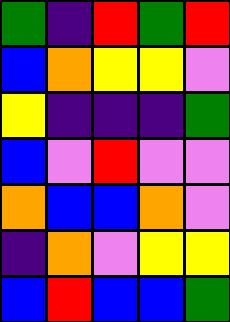[["green", "indigo", "red", "green", "red"], ["blue", "orange", "yellow", "yellow", "violet"], ["yellow", "indigo", "indigo", "indigo", "green"], ["blue", "violet", "red", "violet", "violet"], ["orange", "blue", "blue", "orange", "violet"], ["indigo", "orange", "violet", "yellow", "yellow"], ["blue", "red", "blue", "blue", "green"]]